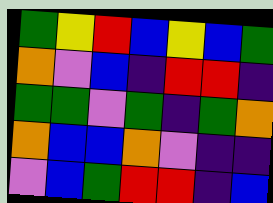[["green", "yellow", "red", "blue", "yellow", "blue", "green"], ["orange", "violet", "blue", "indigo", "red", "red", "indigo"], ["green", "green", "violet", "green", "indigo", "green", "orange"], ["orange", "blue", "blue", "orange", "violet", "indigo", "indigo"], ["violet", "blue", "green", "red", "red", "indigo", "blue"]]